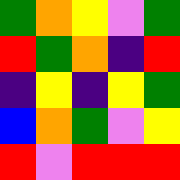[["green", "orange", "yellow", "violet", "green"], ["red", "green", "orange", "indigo", "red"], ["indigo", "yellow", "indigo", "yellow", "green"], ["blue", "orange", "green", "violet", "yellow"], ["red", "violet", "red", "red", "red"]]